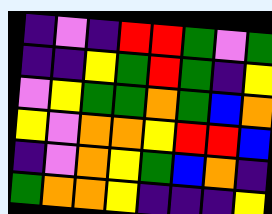[["indigo", "violet", "indigo", "red", "red", "green", "violet", "green"], ["indigo", "indigo", "yellow", "green", "red", "green", "indigo", "yellow"], ["violet", "yellow", "green", "green", "orange", "green", "blue", "orange"], ["yellow", "violet", "orange", "orange", "yellow", "red", "red", "blue"], ["indigo", "violet", "orange", "yellow", "green", "blue", "orange", "indigo"], ["green", "orange", "orange", "yellow", "indigo", "indigo", "indigo", "yellow"]]